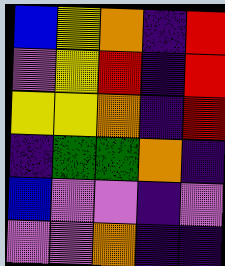[["blue", "yellow", "orange", "indigo", "red"], ["violet", "yellow", "red", "indigo", "red"], ["yellow", "yellow", "orange", "indigo", "red"], ["indigo", "green", "green", "orange", "indigo"], ["blue", "violet", "violet", "indigo", "violet"], ["violet", "violet", "orange", "indigo", "indigo"]]